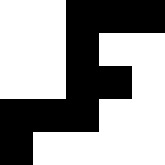[["white", "white", "black", "black", "black"], ["white", "white", "black", "white", "white"], ["white", "white", "black", "black", "white"], ["black", "black", "black", "white", "white"], ["black", "white", "white", "white", "white"]]